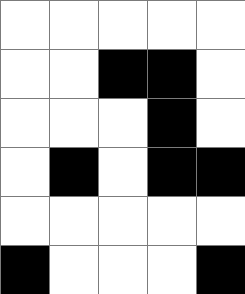[["white", "white", "white", "white", "white"], ["white", "white", "black", "black", "white"], ["white", "white", "white", "black", "white"], ["white", "black", "white", "black", "black"], ["white", "white", "white", "white", "white"], ["black", "white", "white", "white", "black"]]